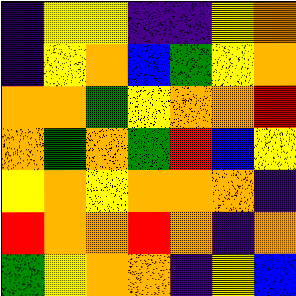[["indigo", "yellow", "yellow", "indigo", "indigo", "yellow", "orange"], ["indigo", "yellow", "orange", "blue", "green", "yellow", "orange"], ["orange", "orange", "green", "yellow", "orange", "orange", "red"], ["orange", "green", "orange", "green", "red", "blue", "yellow"], ["yellow", "orange", "yellow", "orange", "orange", "orange", "indigo"], ["red", "orange", "orange", "red", "orange", "indigo", "orange"], ["green", "yellow", "orange", "orange", "indigo", "yellow", "blue"]]